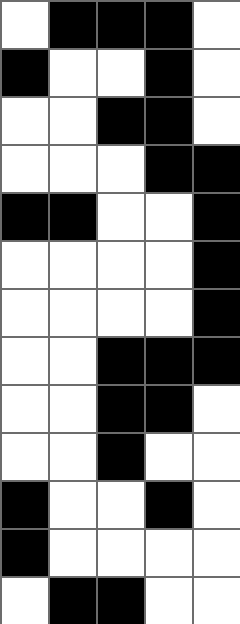[["white", "black", "black", "black", "white"], ["black", "white", "white", "black", "white"], ["white", "white", "black", "black", "white"], ["white", "white", "white", "black", "black"], ["black", "black", "white", "white", "black"], ["white", "white", "white", "white", "black"], ["white", "white", "white", "white", "black"], ["white", "white", "black", "black", "black"], ["white", "white", "black", "black", "white"], ["white", "white", "black", "white", "white"], ["black", "white", "white", "black", "white"], ["black", "white", "white", "white", "white"], ["white", "black", "black", "white", "white"]]